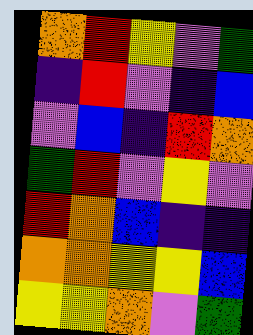[["orange", "red", "yellow", "violet", "green"], ["indigo", "red", "violet", "indigo", "blue"], ["violet", "blue", "indigo", "red", "orange"], ["green", "red", "violet", "yellow", "violet"], ["red", "orange", "blue", "indigo", "indigo"], ["orange", "orange", "yellow", "yellow", "blue"], ["yellow", "yellow", "orange", "violet", "green"]]